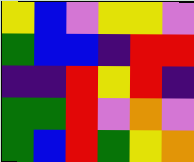[["yellow", "blue", "violet", "yellow", "yellow", "violet"], ["green", "blue", "blue", "indigo", "red", "red"], ["indigo", "indigo", "red", "yellow", "red", "indigo"], ["green", "green", "red", "violet", "orange", "violet"], ["green", "blue", "red", "green", "yellow", "orange"]]